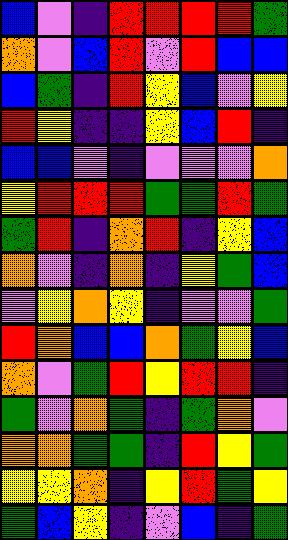[["blue", "violet", "indigo", "red", "red", "red", "red", "green"], ["orange", "violet", "blue", "red", "violet", "red", "blue", "blue"], ["blue", "green", "indigo", "red", "yellow", "blue", "violet", "yellow"], ["red", "yellow", "indigo", "indigo", "yellow", "blue", "red", "indigo"], ["blue", "blue", "violet", "indigo", "violet", "violet", "violet", "orange"], ["yellow", "red", "red", "red", "green", "green", "red", "green"], ["green", "red", "indigo", "orange", "red", "indigo", "yellow", "blue"], ["orange", "violet", "indigo", "orange", "indigo", "yellow", "green", "blue"], ["violet", "yellow", "orange", "yellow", "indigo", "violet", "violet", "green"], ["red", "orange", "blue", "blue", "orange", "green", "yellow", "blue"], ["orange", "violet", "green", "red", "yellow", "red", "red", "indigo"], ["green", "violet", "orange", "green", "indigo", "green", "orange", "violet"], ["orange", "orange", "green", "green", "indigo", "red", "yellow", "green"], ["yellow", "yellow", "orange", "indigo", "yellow", "red", "green", "yellow"], ["green", "blue", "yellow", "indigo", "violet", "blue", "indigo", "green"]]